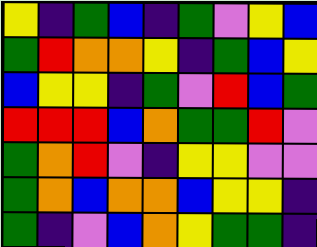[["yellow", "indigo", "green", "blue", "indigo", "green", "violet", "yellow", "blue"], ["green", "red", "orange", "orange", "yellow", "indigo", "green", "blue", "yellow"], ["blue", "yellow", "yellow", "indigo", "green", "violet", "red", "blue", "green"], ["red", "red", "red", "blue", "orange", "green", "green", "red", "violet"], ["green", "orange", "red", "violet", "indigo", "yellow", "yellow", "violet", "violet"], ["green", "orange", "blue", "orange", "orange", "blue", "yellow", "yellow", "indigo"], ["green", "indigo", "violet", "blue", "orange", "yellow", "green", "green", "indigo"]]